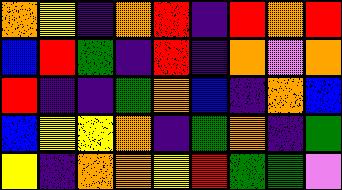[["orange", "yellow", "indigo", "orange", "red", "indigo", "red", "orange", "red"], ["blue", "red", "green", "indigo", "red", "indigo", "orange", "violet", "orange"], ["red", "indigo", "indigo", "green", "orange", "blue", "indigo", "orange", "blue"], ["blue", "yellow", "yellow", "orange", "indigo", "green", "orange", "indigo", "green"], ["yellow", "indigo", "orange", "orange", "yellow", "red", "green", "green", "violet"]]